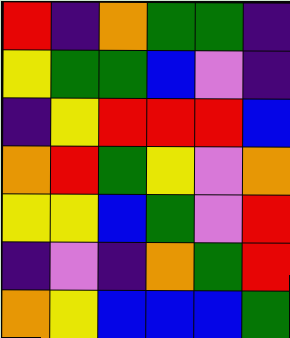[["red", "indigo", "orange", "green", "green", "indigo"], ["yellow", "green", "green", "blue", "violet", "indigo"], ["indigo", "yellow", "red", "red", "red", "blue"], ["orange", "red", "green", "yellow", "violet", "orange"], ["yellow", "yellow", "blue", "green", "violet", "red"], ["indigo", "violet", "indigo", "orange", "green", "red"], ["orange", "yellow", "blue", "blue", "blue", "green"]]